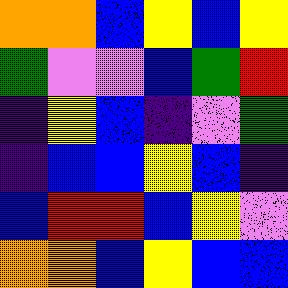[["orange", "orange", "blue", "yellow", "blue", "yellow"], ["green", "violet", "violet", "blue", "green", "red"], ["indigo", "yellow", "blue", "indigo", "violet", "green"], ["indigo", "blue", "blue", "yellow", "blue", "indigo"], ["blue", "red", "red", "blue", "yellow", "violet"], ["orange", "orange", "blue", "yellow", "blue", "blue"]]